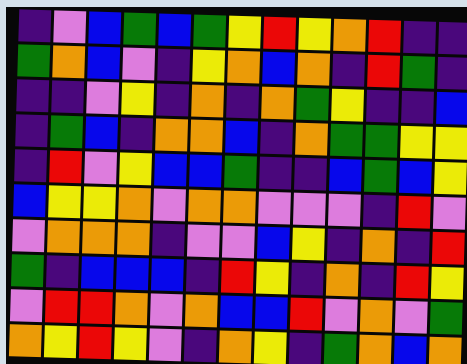[["indigo", "violet", "blue", "green", "blue", "green", "yellow", "red", "yellow", "orange", "red", "indigo", "indigo"], ["green", "orange", "blue", "violet", "indigo", "yellow", "orange", "blue", "orange", "indigo", "red", "green", "indigo"], ["indigo", "indigo", "violet", "yellow", "indigo", "orange", "indigo", "orange", "green", "yellow", "indigo", "indigo", "blue"], ["indigo", "green", "blue", "indigo", "orange", "orange", "blue", "indigo", "orange", "green", "green", "yellow", "yellow"], ["indigo", "red", "violet", "yellow", "blue", "blue", "green", "indigo", "indigo", "blue", "green", "blue", "yellow"], ["blue", "yellow", "yellow", "orange", "violet", "orange", "orange", "violet", "violet", "violet", "indigo", "red", "violet"], ["violet", "orange", "orange", "orange", "indigo", "violet", "violet", "blue", "yellow", "indigo", "orange", "indigo", "red"], ["green", "indigo", "blue", "blue", "blue", "indigo", "red", "yellow", "indigo", "orange", "indigo", "red", "yellow"], ["violet", "red", "red", "orange", "violet", "orange", "blue", "blue", "red", "violet", "orange", "violet", "green"], ["orange", "yellow", "red", "yellow", "violet", "indigo", "orange", "yellow", "indigo", "green", "orange", "blue", "orange"]]